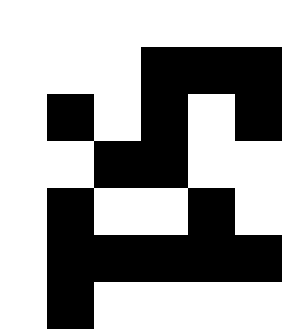[["white", "white", "white", "white", "white", "white"], ["white", "white", "white", "black", "black", "black"], ["white", "black", "white", "black", "white", "black"], ["white", "white", "black", "black", "white", "white"], ["white", "black", "white", "white", "black", "white"], ["white", "black", "black", "black", "black", "black"], ["white", "black", "white", "white", "white", "white"]]